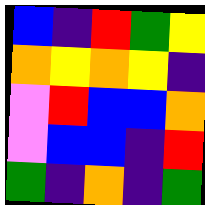[["blue", "indigo", "red", "green", "yellow"], ["orange", "yellow", "orange", "yellow", "indigo"], ["violet", "red", "blue", "blue", "orange"], ["violet", "blue", "blue", "indigo", "red"], ["green", "indigo", "orange", "indigo", "green"]]